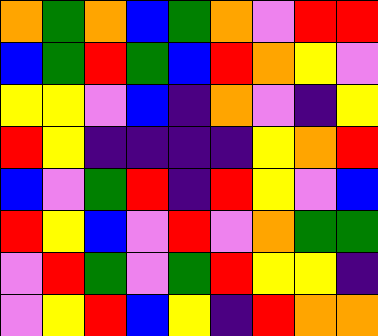[["orange", "green", "orange", "blue", "green", "orange", "violet", "red", "red"], ["blue", "green", "red", "green", "blue", "red", "orange", "yellow", "violet"], ["yellow", "yellow", "violet", "blue", "indigo", "orange", "violet", "indigo", "yellow"], ["red", "yellow", "indigo", "indigo", "indigo", "indigo", "yellow", "orange", "red"], ["blue", "violet", "green", "red", "indigo", "red", "yellow", "violet", "blue"], ["red", "yellow", "blue", "violet", "red", "violet", "orange", "green", "green"], ["violet", "red", "green", "violet", "green", "red", "yellow", "yellow", "indigo"], ["violet", "yellow", "red", "blue", "yellow", "indigo", "red", "orange", "orange"]]